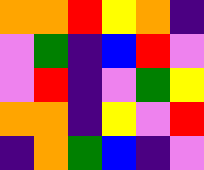[["orange", "orange", "red", "yellow", "orange", "indigo"], ["violet", "green", "indigo", "blue", "red", "violet"], ["violet", "red", "indigo", "violet", "green", "yellow"], ["orange", "orange", "indigo", "yellow", "violet", "red"], ["indigo", "orange", "green", "blue", "indigo", "violet"]]